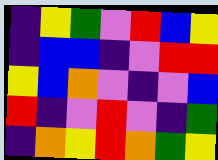[["indigo", "yellow", "green", "violet", "red", "blue", "yellow"], ["indigo", "blue", "blue", "indigo", "violet", "red", "red"], ["yellow", "blue", "orange", "violet", "indigo", "violet", "blue"], ["red", "indigo", "violet", "red", "violet", "indigo", "green"], ["indigo", "orange", "yellow", "red", "orange", "green", "yellow"]]